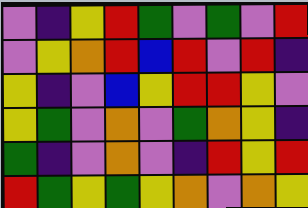[["violet", "indigo", "yellow", "red", "green", "violet", "green", "violet", "red"], ["violet", "yellow", "orange", "red", "blue", "red", "violet", "red", "indigo"], ["yellow", "indigo", "violet", "blue", "yellow", "red", "red", "yellow", "violet"], ["yellow", "green", "violet", "orange", "violet", "green", "orange", "yellow", "indigo"], ["green", "indigo", "violet", "orange", "violet", "indigo", "red", "yellow", "red"], ["red", "green", "yellow", "green", "yellow", "orange", "violet", "orange", "yellow"]]